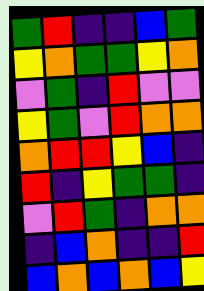[["green", "red", "indigo", "indigo", "blue", "green"], ["yellow", "orange", "green", "green", "yellow", "orange"], ["violet", "green", "indigo", "red", "violet", "violet"], ["yellow", "green", "violet", "red", "orange", "orange"], ["orange", "red", "red", "yellow", "blue", "indigo"], ["red", "indigo", "yellow", "green", "green", "indigo"], ["violet", "red", "green", "indigo", "orange", "orange"], ["indigo", "blue", "orange", "indigo", "indigo", "red"], ["blue", "orange", "blue", "orange", "blue", "yellow"]]